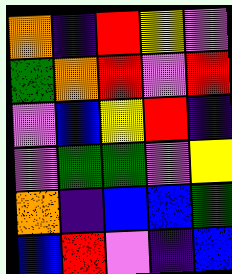[["orange", "indigo", "red", "yellow", "violet"], ["green", "orange", "red", "violet", "red"], ["violet", "blue", "yellow", "red", "indigo"], ["violet", "green", "green", "violet", "yellow"], ["orange", "indigo", "blue", "blue", "green"], ["blue", "red", "violet", "indigo", "blue"]]